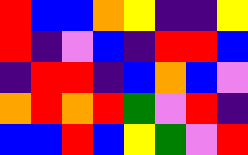[["red", "blue", "blue", "orange", "yellow", "indigo", "indigo", "yellow"], ["red", "indigo", "violet", "blue", "indigo", "red", "red", "blue"], ["indigo", "red", "red", "indigo", "blue", "orange", "blue", "violet"], ["orange", "red", "orange", "red", "green", "violet", "red", "indigo"], ["blue", "blue", "red", "blue", "yellow", "green", "violet", "red"]]